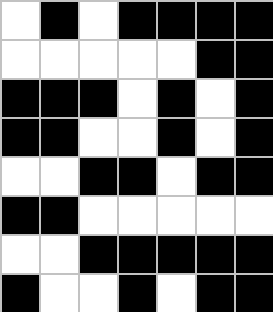[["white", "black", "white", "black", "black", "black", "black"], ["white", "white", "white", "white", "white", "black", "black"], ["black", "black", "black", "white", "black", "white", "black"], ["black", "black", "white", "white", "black", "white", "black"], ["white", "white", "black", "black", "white", "black", "black"], ["black", "black", "white", "white", "white", "white", "white"], ["white", "white", "black", "black", "black", "black", "black"], ["black", "white", "white", "black", "white", "black", "black"]]